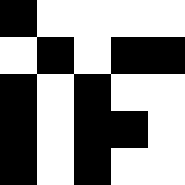[["black", "white", "white", "white", "white"], ["white", "black", "white", "black", "black"], ["black", "white", "black", "white", "white"], ["black", "white", "black", "black", "white"], ["black", "white", "black", "white", "white"]]